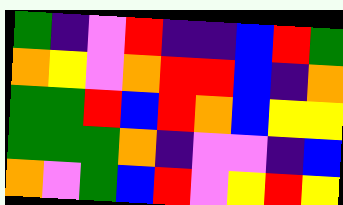[["green", "indigo", "violet", "red", "indigo", "indigo", "blue", "red", "green"], ["orange", "yellow", "violet", "orange", "red", "red", "blue", "indigo", "orange"], ["green", "green", "red", "blue", "red", "orange", "blue", "yellow", "yellow"], ["green", "green", "green", "orange", "indigo", "violet", "violet", "indigo", "blue"], ["orange", "violet", "green", "blue", "red", "violet", "yellow", "red", "yellow"]]